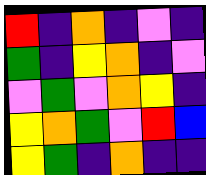[["red", "indigo", "orange", "indigo", "violet", "indigo"], ["green", "indigo", "yellow", "orange", "indigo", "violet"], ["violet", "green", "violet", "orange", "yellow", "indigo"], ["yellow", "orange", "green", "violet", "red", "blue"], ["yellow", "green", "indigo", "orange", "indigo", "indigo"]]